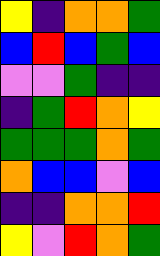[["yellow", "indigo", "orange", "orange", "green"], ["blue", "red", "blue", "green", "blue"], ["violet", "violet", "green", "indigo", "indigo"], ["indigo", "green", "red", "orange", "yellow"], ["green", "green", "green", "orange", "green"], ["orange", "blue", "blue", "violet", "blue"], ["indigo", "indigo", "orange", "orange", "red"], ["yellow", "violet", "red", "orange", "green"]]